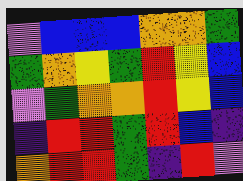[["violet", "blue", "blue", "blue", "orange", "orange", "green"], ["green", "orange", "yellow", "green", "red", "yellow", "blue"], ["violet", "green", "orange", "orange", "red", "yellow", "blue"], ["indigo", "red", "red", "green", "red", "blue", "indigo"], ["orange", "red", "red", "green", "indigo", "red", "violet"]]